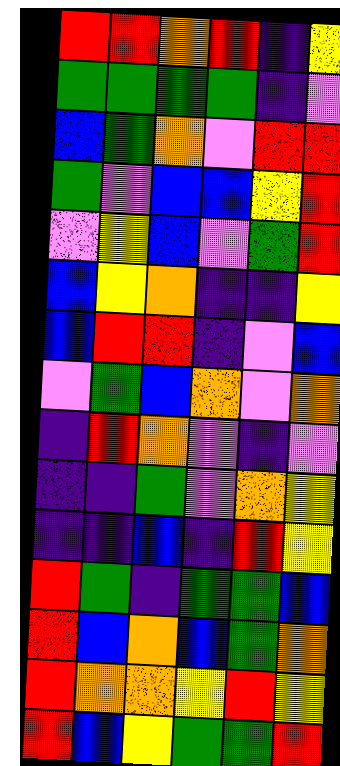[["red", "red", "orange", "red", "indigo", "yellow"], ["green", "green", "green", "green", "indigo", "violet"], ["blue", "green", "orange", "violet", "red", "red"], ["green", "violet", "blue", "blue", "yellow", "red"], ["violet", "yellow", "blue", "violet", "green", "red"], ["blue", "yellow", "orange", "indigo", "indigo", "yellow"], ["blue", "red", "red", "indigo", "violet", "blue"], ["violet", "green", "blue", "orange", "violet", "orange"], ["indigo", "red", "orange", "violet", "indigo", "violet"], ["indigo", "indigo", "green", "violet", "orange", "yellow"], ["indigo", "indigo", "blue", "indigo", "red", "yellow"], ["red", "green", "indigo", "green", "green", "blue"], ["red", "blue", "orange", "blue", "green", "orange"], ["red", "orange", "orange", "yellow", "red", "yellow"], ["red", "blue", "yellow", "green", "green", "red"]]